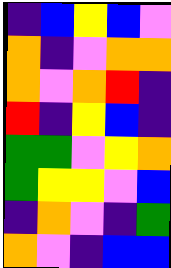[["indigo", "blue", "yellow", "blue", "violet"], ["orange", "indigo", "violet", "orange", "orange"], ["orange", "violet", "orange", "red", "indigo"], ["red", "indigo", "yellow", "blue", "indigo"], ["green", "green", "violet", "yellow", "orange"], ["green", "yellow", "yellow", "violet", "blue"], ["indigo", "orange", "violet", "indigo", "green"], ["orange", "violet", "indigo", "blue", "blue"]]